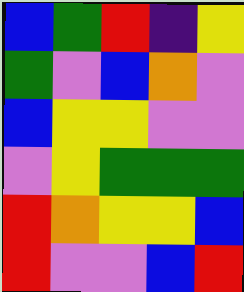[["blue", "green", "red", "indigo", "yellow"], ["green", "violet", "blue", "orange", "violet"], ["blue", "yellow", "yellow", "violet", "violet"], ["violet", "yellow", "green", "green", "green"], ["red", "orange", "yellow", "yellow", "blue"], ["red", "violet", "violet", "blue", "red"]]